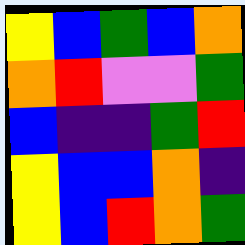[["yellow", "blue", "green", "blue", "orange"], ["orange", "red", "violet", "violet", "green"], ["blue", "indigo", "indigo", "green", "red"], ["yellow", "blue", "blue", "orange", "indigo"], ["yellow", "blue", "red", "orange", "green"]]